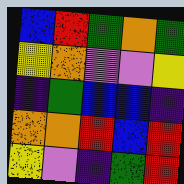[["blue", "red", "green", "orange", "green"], ["yellow", "orange", "violet", "violet", "yellow"], ["indigo", "green", "blue", "blue", "indigo"], ["orange", "orange", "red", "blue", "red"], ["yellow", "violet", "indigo", "green", "red"]]